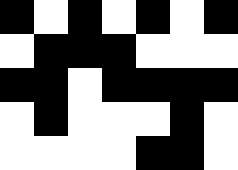[["black", "white", "black", "white", "black", "white", "black"], ["white", "black", "black", "black", "white", "white", "white"], ["black", "black", "white", "black", "black", "black", "black"], ["white", "black", "white", "white", "white", "black", "white"], ["white", "white", "white", "white", "black", "black", "white"]]